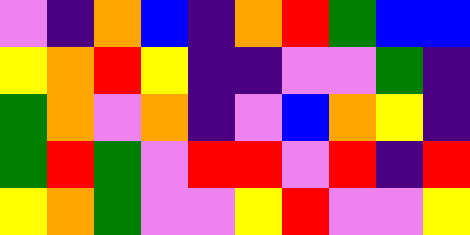[["violet", "indigo", "orange", "blue", "indigo", "orange", "red", "green", "blue", "blue"], ["yellow", "orange", "red", "yellow", "indigo", "indigo", "violet", "violet", "green", "indigo"], ["green", "orange", "violet", "orange", "indigo", "violet", "blue", "orange", "yellow", "indigo"], ["green", "red", "green", "violet", "red", "red", "violet", "red", "indigo", "red"], ["yellow", "orange", "green", "violet", "violet", "yellow", "red", "violet", "violet", "yellow"]]